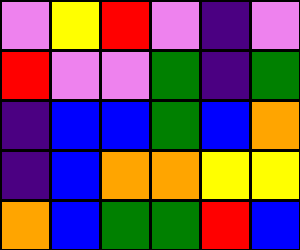[["violet", "yellow", "red", "violet", "indigo", "violet"], ["red", "violet", "violet", "green", "indigo", "green"], ["indigo", "blue", "blue", "green", "blue", "orange"], ["indigo", "blue", "orange", "orange", "yellow", "yellow"], ["orange", "blue", "green", "green", "red", "blue"]]